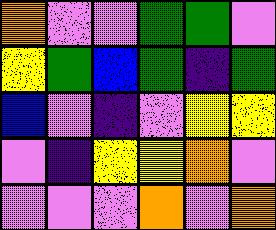[["orange", "violet", "violet", "green", "green", "violet"], ["yellow", "green", "blue", "green", "indigo", "green"], ["blue", "violet", "indigo", "violet", "yellow", "yellow"], ["violet", "indigo", "yellow", "yellow", "orange", "violet"], ["violet", "violet", "violet", "orange", "violet", "orange"]]